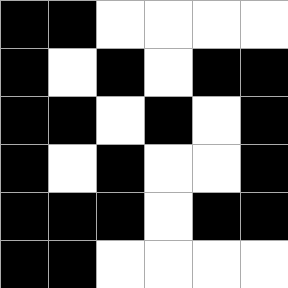[["black", "black", "white", "white", "white", "white"], ["black", "white", "black", "white", "black", "black"], ["black", "black", "white", "black", "white", "black"], ["black", "white", "black", "white", "white", "black"], ["black", "black", "black", "white", "black", "black"], ["black", "black", "white", "white", "white", "white"]]